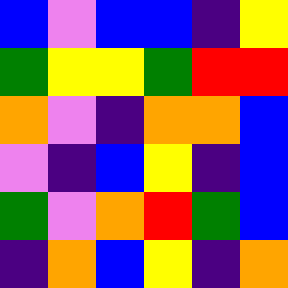[["blue", "violet", "blue", "blue", "indigo", "yellow"], ["green", "yellow", "yellow", "green", "red", "red"], ["orange", "violet", "indigo", "orange", "orange", "blue"], ["violet", "indigo", "blue", "yellow", "indigo", "blue"], ["green", "violet", "orange", "red", "green", "blue"], ["indigo", "orange", "blue", "yellow", "indigo", "orange"]]